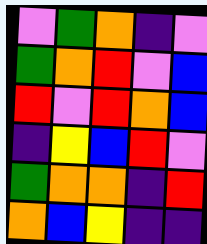[["violet", "green", "orange", "indigo", "violet"], ["green", "orange", "red", "violet", "blue"], ["red", "violet", "red", "orange", "blue"], ["indigo", "yellow", "blue", "red", "violet"], ["green", "orange", "orange", "indigo", "red"], ["orange", "blue", "yellow", "indigo", "indigo"]]